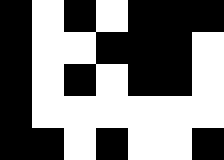[["black", "white", "black", "white", "black", "black", "black"], ["black", "white", "white", "black", "black", "black", "white"], ["black", "white", "black", "white", "black", "black", "white"], ["black", "white", "white", "white", "white", "white", "white"], ["black", "black", "white", "black", "white", "white", "black"]]